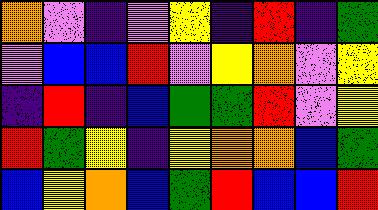[["orange", "violet", "indigo", "violet", "yellow", "indigo", "red", "indigo", "green"], ["violet", "blue", "blue", "red", "violet", "yellow", "orange", "violet", "yellow"], ["indigo", "red", "indigo", "blue", "green", "green", "red", "violet", "yellow"], ["red", "green", "yellow", "indigo", "yellow", "orange", "orange", "blue", "green"], ["blue", "yellow", "orange", "blue", "green", "red", "blue", "blue", "red"]]